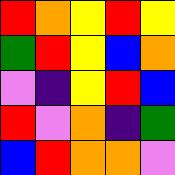[["red", "orange", "yellow", "red", "yellow"], ["green", "red", "yellow", "blue", "orange"], ["violet", "indigo", "yellow", "red", "blue"], ["red", "violet", "orange", "indigo", "green"], ["blue", "red", "orange", "orange", "violet"]]